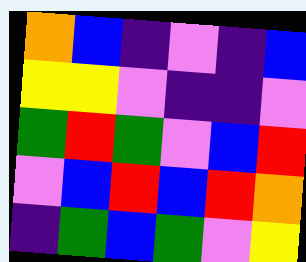[["orange", "blue", "indigo", "violet", "indigo", "blue"], ["yellow", "yellow", "violet", "indigo", "indigo", "violet"], ["green", "red", "green", "violet", "blue", "red"], ["violet", "blue", "red", "blue", "red", "orange"], ["indigo", "green", "blue", "green", "violet", "yellow"]]